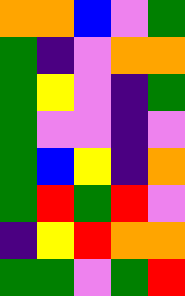[["orange", "orange", "blue", "violet", "green"], ["green", "indigo", "violet", "orange", "orange"], ["green", "yellow", "violet", "indigo", "green"], ["green", "violet", "violet", "indigo", "violet"], ["green", "blue", "yellow", "indigo", "orange"], ["green", "red", "green", "red", "violet"], ["indigo", "yellow", "red", "orange", "orange"], ["green", "green", "violet", "green", "red"]]